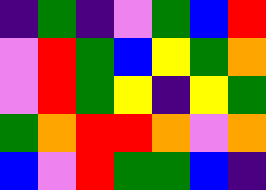[["indigo", "green", "indigo", "violet", "green", "blue", "red"], ["violet", "red", "green", "blue", "yellow", "green", "orange"], ["violet", "red", "green", "yellow", "indigo", "yellow", "green"], ["green", "orange", "red", "red", "orange", "violet", "orange"], ["blue", "violet", "red", "green", "green", "blue", "indigo"]]